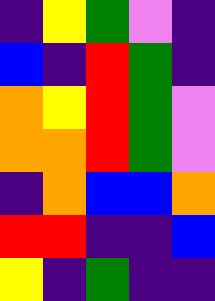[["indigo", "yellow", "green", "violet", "indigo"], ["blue", "indigo", "red", "green", "indigo"], ["orange", "yellow", "red", "green", "violet"], ["orange", "orange", "red", "green", "violet"], ["indigo", "orange", "blue", "blue", "orange"], ["red", "red", "indigo", "indigo", "blue"], ["yellow", "indigo", "green", "indigo", "indigo"]]